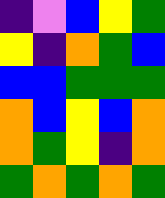[["indigo", "violet", "blue", "yellow", "green"], ["yellow", "indigo", "orange", "green", "blue"], ["blue", "blue", "green", "green", "green"], ["orange", "blue", "yellow", "blue", "orange"], ["orange", "green", "yellow", "indigo", "orange"], ["green", "orange", "green", "orange", "green"]]